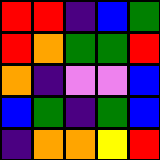[["red", "red", "indigo", "blue", "green"], ["red", "orange", "green", "green", "red"], ["orange", "indigo", "violet", "violet", "blue"], ["blue", "green", "indigo", "green", "blue"], ["indigo", "orange", "orange", "yellow", "red"]]